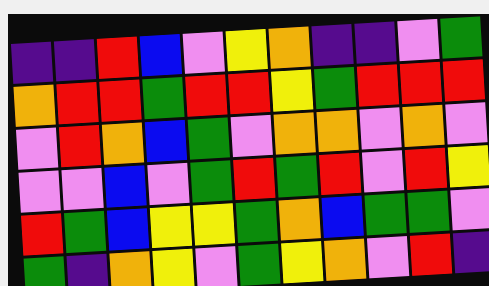[["indigo", "indigo", "red", "blue", "violet", "yellow", "orange", "indigo", "indigo", "violet", "green"], ["orange", "red", "red", "green", "red", "red", "yellow", "green", "red", "red", "red"], ["violet", "red", "orange", "blue", "green", "violet", "orange", "orange", "violet", "orange", "violet"], ["violet", "violet", "blue", "violet", "green", "red", "green", "red", "violet", "red", "yellow"], ["red", "green", "blue", "yellow", "yellow", "green", "orange", "blue", "green", "green", "violet"], ["green", "indigo", "orange", "yellow", "violet", "green", "yellow", "orange", "violet", "red", "indigo"]]